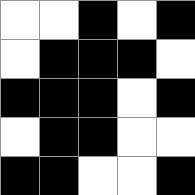[["white", "white", "black", "white", "black"], ["white", "black", "black", "black", "white"], ["black", "black", "black", "white", "black"], ["white", "black", "black", "white", "white"], ["black", "black", "white", "white", "black"]]